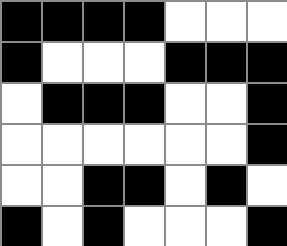[["black", "black", "black", "black", "white", "white", "white"], ["black", "white", "white", "white", "black", "black", "black"], ["white", "black", "black", "black", "white", "white", "black"], ["white", "white", "white", "white", "white", "white", "black"], ["white", "white", "black", "black", "white", "black", "white"], ["black", "white", "black", "white", "white", "white", "black"]]